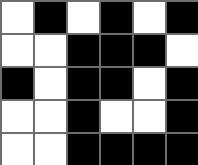[["white", "black", "white", "black", "white", "black"], ["white", "white", "black", "black", "black", "white"], ["black", "white", "black", "black", "white", "black"], ["white", "white", "black", "white", "white", "black"], ["white", "white", "black", "black", "black", "black"]]